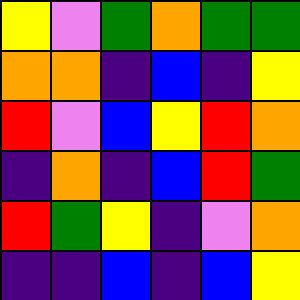[["yellow", "violet", "green", "orange", "green", "green"], ["orange", "orange", "indigo", "blue", "indigo", "yellow"], ["red", "violet", "blue", "yellow", "red", "orange"], ["indigo", "orange", "indigo", "blue", "red", "green"], ["red", "green", "yellow", "indigo", "violet", "orange"], ["indigo", "indigo", "blue", "indigo", "blue", "yellow"]]